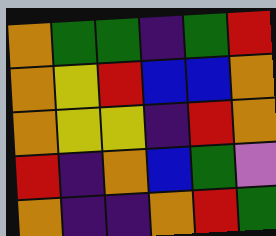[["orange", "green", "green", "indigo", "green", "red"], ["orange", "yellow", "red", "blue", "blue", "orange"], ["orange", "yellow", "yellow", "indigo", "red", "orange"], ["red", "indigo", "orange", "blue", "green", "violet"], ["orange", "indigo", "indigo", "orange", "red", "green"]]